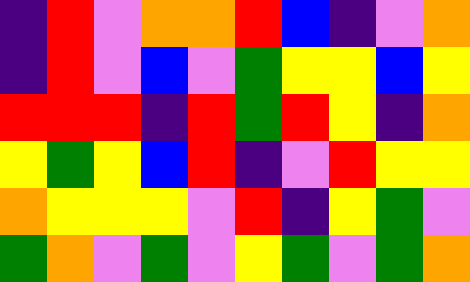[["indigo", "red", "violet", "orange", "orange", "red", "blue", "indigo", "violet", "orange"], ["indigo", "red", "violet", "blue", "violet", "green", "yellow", "yellow", "blue", "yellow"], ["red", "red", "red", "indigo", "red", "green", "red", "yellow", "indigo", "orange"], ["yellow", "green", "yellow", "blue", "red", "indigo", "violet", "red", "yellow", "yellow"], ["orange", "yellow", "yellow", "yellow", "violet", "red", "indigo", "yellow", "green", "violet"], ["green", "orange", "violet", "green", "violet", "yellow", "green", "violet", "green", "orange"]]